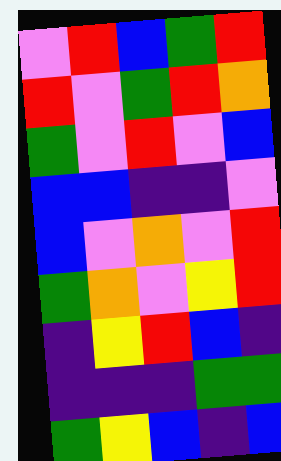[["violet", "red", "blue", "green", "red"], ["red", "violet", "green", "red", "orange"], ["green", "violet", "red", "violet", "blue"], ["blue", "blue", "indigo", "indigo", "violet"], ["blue", "violet", "orange", "violet", "red"], ["green", "orange", "violet", "yellow", "red"], ["indigo", "yellow", "red", "blue", "indigo"], ["indigo", "indigo", "indigo", "green", "green"], ["green", "yellow", "blue", "indigo", "blue"]]